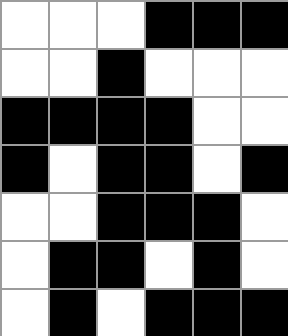[["white", "white", "white", "black", "black", "black"], ["white", "white", "black", "white", "white", "white"], ["black", "black", "black", "black", "white", "white"], ["black", "white", "black", "black", "white", "black"], ["white", "white", "black", "black", "black", "white"], ["white", "black", "black", "white", "black", "white"], ["white", "black", "white", "black", "black", "black"]]